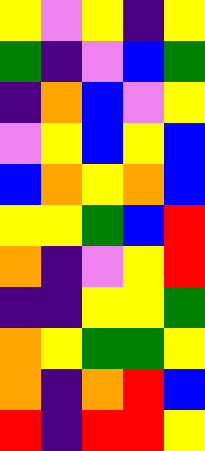[["yellow", "violet", "yellow", "indigo", "yellow"], ["green", "indigo", "violet", "blue", "green"], ["indigo", "orange", "blue", "violet", "yellow"], ["violet", "yellow", "blue", "yellow", "blue"], ["blue", "orange", "yellow", "orange", "blue"], ["yellow", "yellow", "green", "blue", "red"], ["orange", "indigo", "violet", "yellow", "red"], ["indigo", "indigo", "yellow", "yellow", "green"], ["orange", "yellow", "green", "green", "yellow"], ["orange", "indigo", "orange", "red", "blue"], ["red", "indigo", "red", "red", "yellow"]]